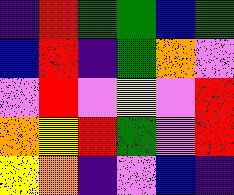[["indigo", "red", "green", "green", "blue", "green"], ["blue", "red", "indigo", "green", "orange", "violet"], ["violet", "red", "violet", "yellow", "violet", "red"], ["orange", "yellow", "red", "green", "violet", "red"], ["yellow", "orange", "indigo", "violet", "blue", "indigo"]]